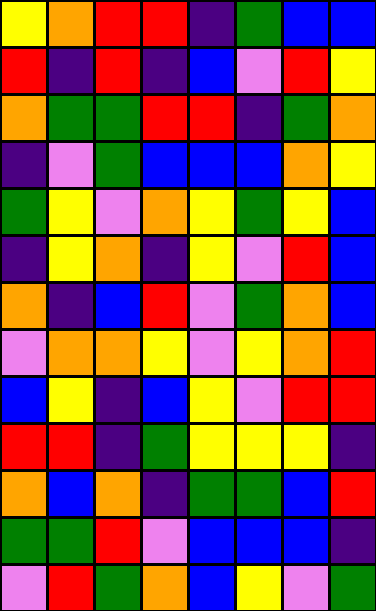[["yellow", "orange", "red", "red", "indigo", "green", "blue", "blue"], ["red", "indigo", "red", "indigo", "blue", "violet", "red", "yellow"], ["orange", "green", "green", "red", "red", "indigo", "green", "orange"], ["indigo", "violet", "green", "blue", "blue", "blue", "orange", "yellow"], ["green", "yellow", "violet", "orange", "yellow", "green", "yellow", "blue"], ["indigo", "yellow", "orange", "indigo", "yellow", "violet", "red", "blue"], ["orange", "indigo", "blue", "red", "violet", "green", "orange", "blue"], ["violet", "orange", "orange", "yellow", "violet", "yellow", "orange", "red"], ["blue", "yellow", "indigo", "blue", "yellow", "violet", "red", "red"], ["red", "red", "indigo", "green", "yellow", "yellow", "yellow", "indigo"], ["orange", "blue", "orange", "indigo", "green", "green", "blue", "red"], ["green", "green", "red", "violet", "blue", "blue", "blue", "indigo"], ["violet", "red", "green", "orange", "blue", "yellow", "violet", "green"]]